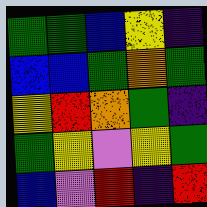[["green", "green", "blue", "yellow", "indigo"], ["blue", "blue", "green", "orange", "green"], ["yellow", "red", "orange", "green", "indigo"], ["green", "yellow", "violet", "yellow", "green"], ["blue", "violet", "red", "indigo", "red"]]